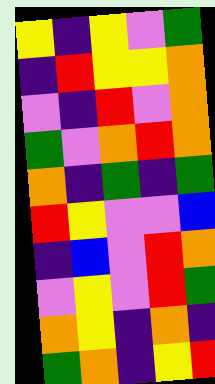[["yellow", "indigo", "yellow", "violet", "green"], ["indigo", "red", "yellow", "yellow", "orange"], ["violet", "indigo", "red", "violet", "orange"], ["green", "violet", "orange", "red", "orange"], ["orange", "indigo", "green", "indigo", "green"], ["red", "yellow", "violet", "violet", "blue"], ["indigo", "blue", "violet", "red", "orange"], ["violet", "yellow", "violet", "red", "green"], ["orange", "yellow", "indigo", "orange", "indigo"], ["green", "orange", "indigo", "yellow", "red"]]